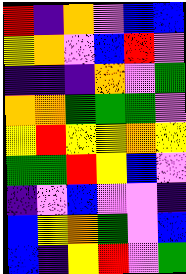[["red", "indigo", "orange", "violet", "blue", "blue"], ["yellow", "orange", "violet", "blue", "red", "violet"], ["indigo", "indigo", "indigo", "orange", "violet", "green"], ["orange", "orange", "green", "green", "green", "violet"], ["yellow", "red", "yellow", "yellow", "orange", "yellow"], ["green", "green", "red", "yellow", "blue", "violet"], ["indigo", "violet", "blue", "violet", "violet", "indigo"], ["blue", "yellow", "orange", "green", "violet", "blue"], ["blue", "indigo", "yellow", "red", "violet", "green"]]